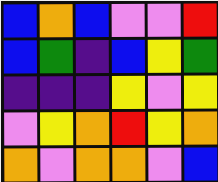[["blue", "orange", "blue", "violet", "violet", "red"], ["blue", "green", "indigo", "blue", "yellow", "green"], ["indigo", "indigo", "indigo", "yellow", "violet", "yellow"], ["violet", "yellow", "orange", "red", "yellow", "orange"], ["orange", "violet", "orange", "orange", "violet", "blue"]]